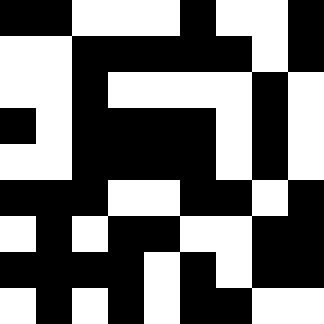[["black", "black", "white", "white", "white", "black", "white", "white", "black"], ["white", "white", "black", "black", "black", "black", "black", "white", "black"], ["white", "white", "black", "white", "white", "white", "white", "black", "white"], ["black", "white", "black", "black", "black", "black", "white", "black", "white"], ["white", "white", "black", "black", "black", "black", "white", "black", "white"], ["black", "black", "black", "white", "white", "black", "black", "white", "black"], ["white", "black", "white", "black", "black", "white", "white", "black", "black"], ["black", "black", "black", "black", "white", "black", "white", "black", "black"], ["white", "black", "white", "black", "white", "black", "black", "white", "white"]]